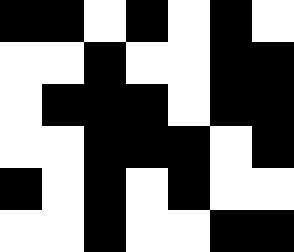[["black", "black", "white", "black", "white", "black", "white"], ["white", "white", "black", "white", "white", "black", "black"], ["white", "black", "black", "black", "white", "black", "black"], ["white", "white", "black", "black", "black", "white", "black"], ["black", "white", "black", "white", "black", "white", "white"], ["white", "white", "black", "white", "white", "black", "black"]]